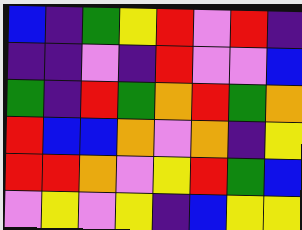[["blue", "indigo", "green", "yellow", "red", "violet", "red", "indigo"], ["indigo", "indigo", "violet", "indigo", "red", "violet", "violet", "blue"], ["green", "indigo", "red", "green", "orange", "red", "green", "orange"], ["red", "blue", "blue", "orange", "violet", "orange", "indigo", "yellow"], ["red", "red", "orange", "violet", "yellow", "red", "green", "blue"], ["violet", "yellow", "violet", "yellow", "indigo", "blue", "yellow", "yellow"]]